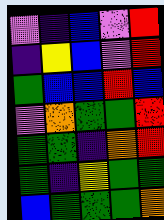[["violet", "indigo", "blue", "violet", "red"], ["indigo", "yellow", "blue", "violet", "red"], ["green", "blue", "blue", "red", "blue"], ["violet", "orange", "green", "green", "red"], ["green", "green", "indigo", "orange", "red"], ["green", "indigo", "yellow", "green", "green"], ["blue", "green", "green", "green", "orange"]]